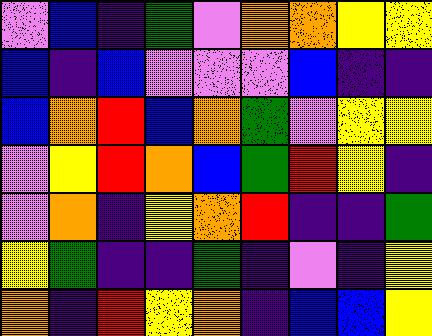[["violet", "blue", "indigo", "green", "violet", "orange", "orange", "yellow", "yellow"], ["blue", "indigo", "blue", "violet", "violet", "violet", "blue", "indigo", "indigo"], ["blue", "orange", "red", "blue", "orange", "green", "violet", "yellow", "yellow"], ["violet", "yellow", "red", "orange", "blue", "green", "red", "yellow", "indigo"], ["violet", "orange", "indigo", "yellow", "orange", "red", "indigo", "indigo", "green"], ["yellow", "green", "indigo", "indigo", "green", "indigo", "violet", "indigo", "yellow"], ["orange", "indigo", "red", "yellow", "orange", "indigo", "blue", "blue", "yellow"]]